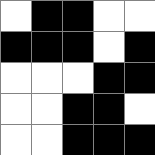[["white", "black", "black", "white", "white"], ["black", "black", "black", "white", "black"], ["white", "white", "white", "black", "black"], ["white", "white", "black", "black", "white"], ["white", "white", "black", "black", "black"]]